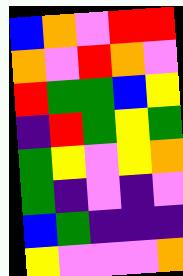[["blue", "orange", "violet", "red", "red"], ["orange", "violet", "red", "orange", "violet"], ["red", "green", "green", "blue", "yellow"], ["indigo", "red", "green", "yellow", "green"], ["green", "yellow", "violet", "yellow", "orange"], ["green", "indigo", "violet", "indigo", "violet"], ["blue", "green", "indigo", "indigo", "indigo"], ["yellow", "violet", "violet", "violet", "orange"]]